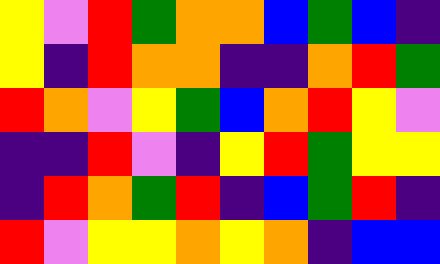[["yellow", "violet", "red", "green", "orange", "orange", "blue", "green", "blue", "indigo"], ["yellow", "indigo", "red", "orange", "orange", "indigo", "indigo", "orange", "red", "green"], ["red", "orange", "violet", "yellow", "green", "blue", "orange", "red", "yellow", "violet"], ["indigo", "indigo", "red", "violet", "indigo", "yellow", "red", "green", "yellow", "yellow"], ["indigo", "red", "orange", "green", "red", "indigo", "blue", "green", "red", "indigo"], ["red", "violet", "yellow", "yellow", "orange", "yellow", "orange", "indigo", "blue", "blue"]]